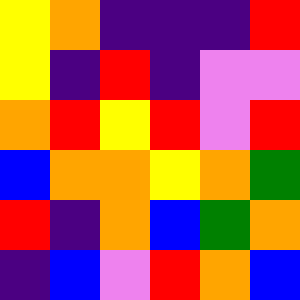[["yellow", "orange", "indigo", "indigo", "indigo", "red"], ["yellow", "indigo", "red", "indigo", "violet", "violet"], ["orange", "red", "yellow", "red", "violet", "red"], ["blue", "orange", "orange", "yellow", "orange", "green"], ["red", "indigo", "orange", "blue", "green", "orange"], ["indigo", "blue", "violet", "red", "orange", "blue"]]